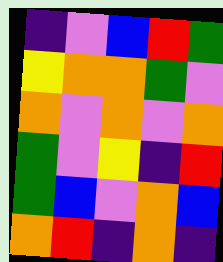[["indigo", "violet", "blue", "red", "green"], ["yellow", "orange", "orange", "green", "violet"], ["orange", "violet", "orange", "violet", "orange"], ["green", "violet", "yellow", "indigo", "red"], ["green", "blue", "violet", "orange", "blue"], ["orange", "red", "indigo", "orange", "indigo"]]